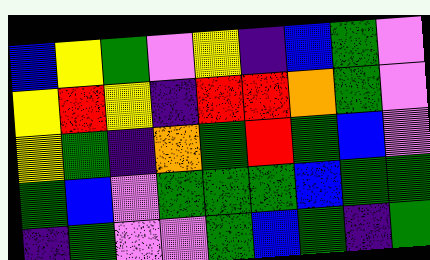[["blue", "yellow", "green", "violet", "yellow", "indigo", "blue", "green", "violet"], ["yellow", "red", "yellow", "indigo", "red", "red", "orange", "green", "violet"], ["yellow", "green", "indigo", "orange", "green", "red", "green", "blue", "violet"], ["green", "blue", "violet", "green", "green", "green", "blue", "green", "green"], ["indigo", "green", "violet", "violet", "green", "blue", "green", "indigo", "green"]]